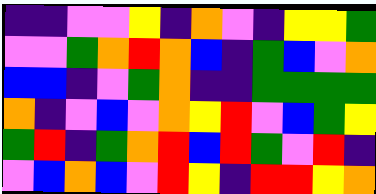[["indigo", "indigo", "violet", "violet", "yellow", "indigo", "orange", "violet", "indigo", "yellow", "yellow", "green"], ["violet", "violet", "green", "orange", "red", "orange", "blue", "indigo", "green", "blue", "violet", "orange"], ["blue", "blue", "indigo", "violet", "green", "orange", "indigo", "indigo", "green", "green", "green", "green"], ["orange", "indigo", "violet", "blue", "violet", "orange", "yellow", "red", "violet", "blue", "green", "yellow"], ["green", "red", "indigo", "green", "orange", "red", "blue", "red", "green", "violet", "red", "indigo"], ["violet", "blue", "orange", "blue", "violet", "red", "yellow", "indigo", "red", "red", "yellow", "orange"]]